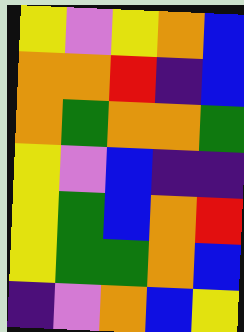[["yellow", "violet", "yellow", "orange", "blue"], ["orange", "orange", "red", "indigo", "blue"], ["orange", "green", "orange", "orange", "green"], ["yellow", "violet", "blue", "indigo", "indigo"], ["yellow", "green", "blue", "orange", "red"], ["yellow", "green", "green", "orange", "blue"], ["indigo", "violet", "orange", "blue", "yellow"]]